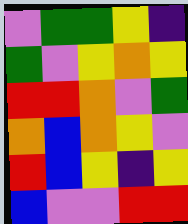[["violet", "green", "green", "yellow", "indigo"], ["green", "violet", "yellow", "orange", "yellow"], ["red", "red", "orange", "violet", "green"], ["orange", "blue", "orange", "yellow", "violet"], ["red", "blue", "yellow", "indigo", "yellow"], ["blue", "violet", "violet", "red", "red"]]